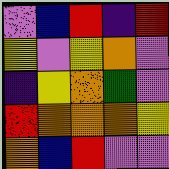[["violet", "blue", "red", "indigo", "red"], ["yellow", "violet", "yellow", "orange", "violet"], ["indigo", "yellow", "orange", "green", "violet"], ["red", "orange", "orange", "orange", "yellow"], ["orange", "blue", "red", "violet", "violet"]]